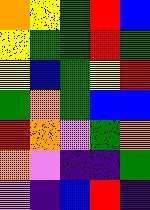[["orange", "yellow", "green", "red", "blue"], ["yellow", "green", "green", "red", "green"], ["yellow", "blue", "green", "yellow", "red"], ["green", "orange", "green", "blue", "blue"], ["red", "orange", "violet", "green", "orange"], ["orange", "violet", "indigo", "indigo", "green"], ["violet", "indigo", "blue", "red", "indigo"]]